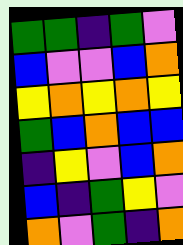[["green", "green", "indigo", "green", "violet"], ["blue", "violet", "violet", "blue", "orange"], ["yellow", "orange", "yellow", "orange", "yellow"], ["green", "blue", "orange", "blue", "blue"], ["indigo", "yellow", "violet", "blue", "orange"], ["blue", "indigo", "green", "yellow", "violet"], ["orange", "violet", "green", "indigo", "orange"]]